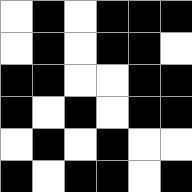[["white", "black", "white", "black", "black", "black"], ["white", "black", "white", "black", "black", "white"], ["black", "black", "white", "white", "black", "black"], ["black", "white", "black", "white", "black", "black"], ["white", "black", "white", "black", "white", "white"], ["black", "white", "black", "black", "white", "black"]]